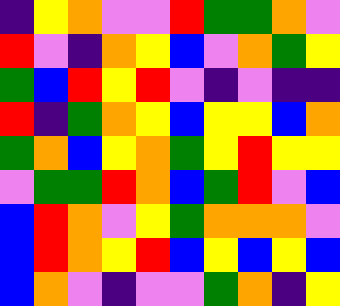[["indigo", "yellow", "orange", "violet", "violet", "red", "green", "green", "orange", "violet"], ["red", "violet", "indigo", "orange", "yellow", "blue", "violet", "orange", "green", "yellow"], ["green", "blue", "red", "yellow", "red", "violet", "indigo", "violet", "indigo", "indigo"], ["red", "indigo", "green", "orange", "yellow", "blue", "yellow", "yellow", "blue", "orange"], ["green", "orange", "blue", "yellow", "orange", "green", "yellow", "red", "yellow", "yellow"], ["violet", "green", "green", "red", "orange", "blue", "green", "red", "violet", "blue"], ["blue", "red", "orange", "violet", "yellow", "green", "orange", "orange", "orange", "violet"], ["blue", "red", "orange", "yellow", "red", "blue", "yellow", "blue", "yellow", "blue"], ["blue", "orange", "violet", "indigo", "violet", "violet", "green", "orange", "indigo", "yellow"]]